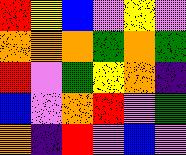[["red", "yellow", "blue", "violet", "yellow", "violet"], ["orange", "orange", "orange", "green", "orange", "green"], ["red", "violet", "green", "yellow", "orange", "indigo"], ["blue", "violet", "orange", "red", "violet", "green"], ["orange", "indigo", "red", "violet", "blue", "violet"]]